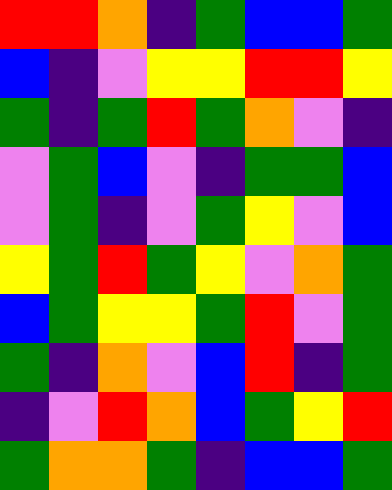[["red", "red", "orange", "indigo", "green", "blue", "blue", "green"], ["blue", "indigo", "violet", "yellow", "yellow", "red", "red", "yellow"], ["green", "indigo", "green", "red", "green", "orange", "violet", "indigo"], ["violet", "green", "blue", "violet", "indigo", "green", "green", "blue"], ["violet", "green", "indigo", "violet", "green", "yellow", "violet", "blue"], ["yellow", "green", "red", "green", "yellow", "violet", "orange", "green"], ["blue", "green", "yellow", "yellow", "green", "red", "violet", "green"], ["green", "indigo", "orange", "violet", "blue", "red", "indigo", "green"], ["indigo", "violet", "red", "orange", "blue", "green", "yellow", "red"], ["green", "orange", "orange", "green", "indigo", "blue", "blue", "green"]]